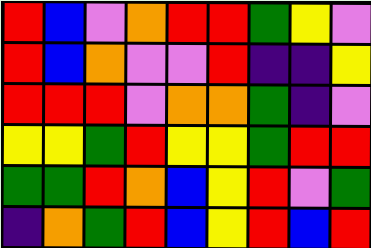[["red", "blue", "violet", "orange", "red", "red", "green", "yellow", "violet"], ["red", "blue", "orange", "violet", "violet", "red", "indigo", "indigo", "yellow"], ["red", "red", "red", "violet", "orange", "orange", "green", "indigo", "violet"], ["yellow", "yellow", "green", "red", "yellow", "yellow", "green", "red", "red"], ["green", "green", "red", "orange", "blue", "yellow", "red", "violet", "green"], ["indigo", "orange", "green", "red", "blue", "yellow", "red", "blue", "red"]]